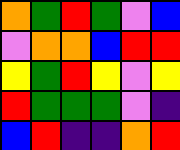[["orange", "green", "red", "green", "violet", "blue"], ["violet", "orange", "orange", "blue", "red", "red"], ["yellow", "green", "red", "yellow", "violet", "yellow"], ["red", "green", "green", "green", "violet", "indigo"], ["blue", "red", "indigo", "indigo", "orange", "red"]]